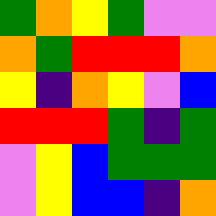[["green", "orange", "yellow", "green", "violet", "violet"], ["orange", "green", "red", "red", "red", "orange"], ["yellow", "indigo", "orange", "yellow", "violet", "blue"], ["red", "red", "red", "green", "indigo", "green"], ["violet", "yellow", "blue", "green", "green", "green"], ["violet", "yellow", "blue", "blue", "indigo", "orange"]]